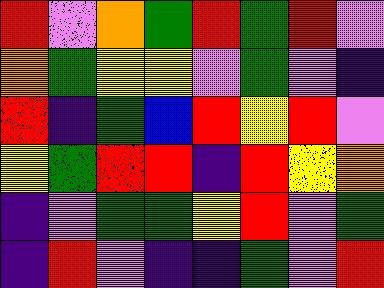[["red", "violet", "orange", "green", "red", "green", "red", "violet"], ["orange", "green", "yellow", "yellow", "violet", "green", "violet", "indigo"], ["red", "indigo", "green", "blue", "red", "yellow", "red", "violet"], ["yellow", "green", "red", "red", "indigo", "red", "yellow", "orange"], ["indigo", "violet", "green", "green", "yellow", "red", "violet", "green"], ["indigo", "red", "violet", "indigo", "indigo", "green", "violet", "red"]]